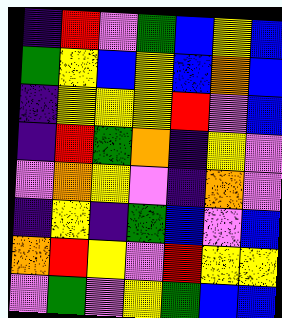[["indigo", "red", "violet", "green", "blue", "yellow", "blue"], ["green", "yellow", "blue", "yellow", "blue", "orange", "blue"], ["indigo", "yellow", "yellow", "yellow", "red", "violet", "blue"], ["indigo", "red", "green", "orange", "indigo", "yellow", "violet"], ["violet", "orange", "yellow", "violet", "indigo", "orange", "violet"], ["indigo", "yellow", "indigo", "green", "blue", "violet", "blue"], ["orange", "red", "yellow", "violet", "red", "yellow", "yellow"], ["violet", "green", "violet", "yellow", "green", "blue", "blue"]]